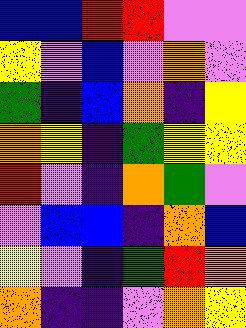[["blue", "blue", "red", "red", "violet", "violet"], ["yellow", "violet", "blue", "violet", "orange", "violet"], ["green", "indigo", "blue", "orange", "indigo", "yellow"], ["orange", "yellow", "indigo", "green", "yellow", "yellow"], ["red", "violet", "indigo", "orange", "green", "violet"], ["violet", "blue", "blue", "indigo", "orange", "blue"], ["yellow", "violet", "indigo", "green", "red", "orange"], ["orange", "indigo", "indigo", "violet", "orange", "yellow"]]